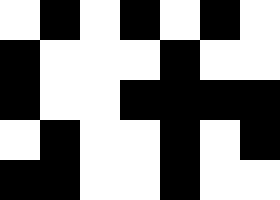[["white", "black", "white", "black", "white", "black", "white"], ["black", "white", "white", "white", "black", "white", "white"], ["black", "white", "white", "black", "black", "black", "black"], ["white", "black", "white", "white", "black", "white", "black"], ["black", "black", "white", "white", "black", "white", "white"]]